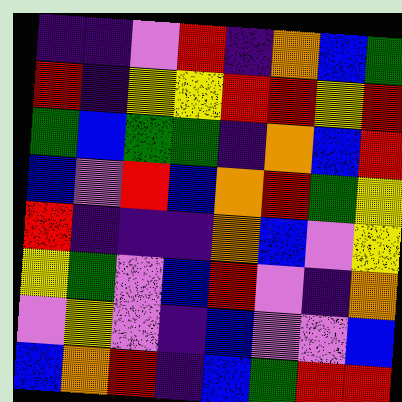[["indigo", "indigo", "violet", "red", "indigo", "orange", "blue", "green"], ["red", "indigo", "yellow", "yellow", "red", "red", "yellow", "red"], ["green", "blue", "green", "green", "indigo", "orange", "blue", "red"], ["blue", "violet", "red", "blue", "orange", "red", "green", "yellow"], ["red", "indigo", "indigo", "indigo", "orange", "blue", "violet", "yellow"], ["yellow", "green", "violet", "blue", "red", "violet", "indigo", "orange"], ["violet", "yellow", "violet", "indigo", "blue", "violet", "violet", "blue"], ["blue", "orange", "red", "indigo", "blue", "green", "red", "red"]]